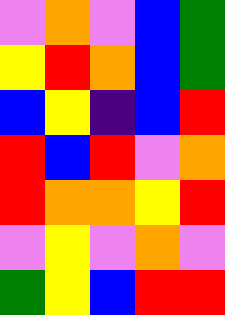[["violet", "orange", "violet", "blue", "green"], ["yellow", "red", "orange", "blue", "green"], ["blue", "yellow", "indigo", "blue", "red"], ["red", "blue", "red", "violet", "orange"], ["red", "orange", "orange", "yellow", "red"], ["violet", "yellow", "violet", "orange", "violet"], ["green", "yellow", "blue", "red", "red"]]